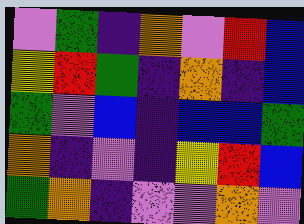[["violet", "green", "indigo", "orange", "violet", "red", "blue"], ["yellow", "red", "green", "indigo", "orange", "indigo", "blue"], ["green", "violet", "blue", "indigo", "blue", "blue", "green"], ["orange", "indigo", "violet", "indigo", "yellow", "red", "blue"], ["green", "orange", "indigo", "violet", "violet", "orange", "violet"]]